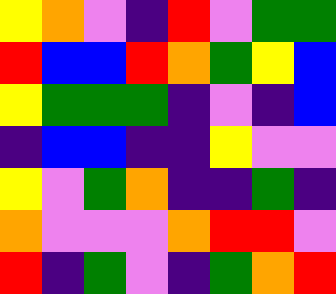[["yellow", "orange", "violet", "indigo", "red", "violet", "green", "green"], ["red", "blue", "blue", "red", "orange", "green", "yellow", "blue"], ["yellow", "green", "green", "green", "indigo", "violet", "indigo", "blue"], ["indigo", "blue", "blue", "indigo", "indigo", "yellow", "violet", "violet"], ["yellow", "violet", "green", "orange", "indigo", "indigo", "green", "indigo"], ["orange", "violet", "violet", "violet", "orange", "red", "red", "violet"], ["red", "indigo", "green", "violet", "indigo", "green", "orange", "red"]]